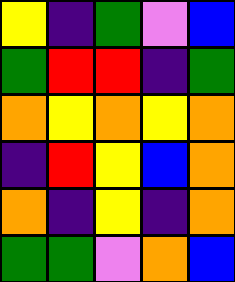[["yellow", "indigo", "green", "violet", "blue"], ["green", "red", "red", "indigo", "green"], ["orange", "yellow", "orange", "yellow", "orange"], ["indigo", "red", "yellow", "blue", "orange"], ["orange", "indigo", "yellow", "indigo", "orange"], ["green", "green", "violet", "orange", "blue"]]